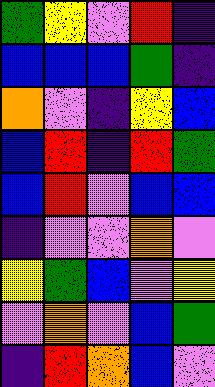[["green", "yellow", "violet", "red", "indigo"], ["blue", "blue", "blue", "green", "indigo"], ["orange", "violet", "indigo", "yellow", "blue"], ["blue", "red", "indigo", "red", "green"], ["blue", "red", "violet", "blue", "blue"], ["indigo", "violet", "violet", "orange", "violet"], ["yellow", "green", "blue", "violet", "yellow"], ["violet", "orange", "violet", "blue", "green"], ["indigo", "red", "orange", "blue", "violet"]]